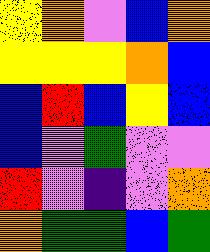[["yellow", "orange", "violet", "blue", "orange"], ["yellow", "yellow", "yellow", "orange", "blue"], ["blue", "red", "blue", "yellow", "blue"], ["blue", "violet", "green", "violet", "violet"], ["red", "violet", "indigo", "violet", "orange"], ["orange", "green", "green", "blue", "green"]]